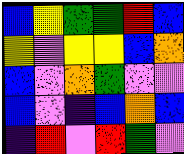[["blue", "yellow", "green", "green", "red", "blue"], ["yellow", "violet", "yellow", "yellow", "blue", "orange"], ["blue", "violet", "orange", "green", "violet", "violet"], ["blue", "violet", "indigo", "blue", "orange", "blue"], ["indigo", "red", "violet", "red", "green", "violet"]]